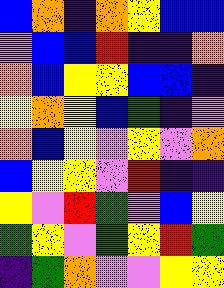[["blue", "orange", "indigo", "orange", "yellow", "blue", "blue"], ["violet", "blue", "blue", "red", "indigo", "indigo", "orange"], ["orange", "blue", "yellow", "yellow", "blue", "blue", "indigo"], ["yellow", "orange", "yellow", "blue", "green", "indigo", "violet"], ["orange", "blue", "yellow", "violet", "yellow", "violet", "orange"], ["blue", "yellow", "yellow", "violet", "red", "indigo", "indigo"], ["yellow", "violet", "red", "green", "violet", "blue", "yellow"], ["green", "yellow", "violet", "green", "yellow", "red", "green"], ["indigo", "green", "orange", "violet", "violet", "yellow", "yellow"]]